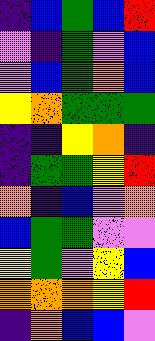[["indigo", "blue", "green", "blue", "red"], ["violet", "indigo", "green", "violet", "blue"], ["violet", "blue", "green", "orange", "blue"], ["yellow", "orange", "green", "green", "green"], ["indigo", "indigo", "yellow", "orange", "indigo"], ["indigo", "green", "green", "yellow", "red"], ["orange", "indigo", "blue", "violet", "orange"], ["blue", "green", "green", "violet", "violet"], ["yellow", "green", "violet", "yellow", "blue"], ["orange", "orange", "orange", "yellow", "red"], ["indigo", "orange", "blue", "blue", "violet"]]